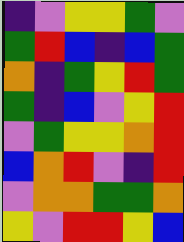[["indigo", "violet", "yellow", "yellow", "green", "violet"], ["green", "red", "blue", "indigo", "blue", "green"], ["orange", "indigo", "green", "yellow", "red", "green"], ["green", "indigo", "blue", "violet", "yellow", "red"], ["violet", "green", "yellow", "yellow", "orange", "red"], ["blue", "orange", "red", "violet", "indigo", "red"], ["violet", "orange", "orange", "green", "green", "orange"], ["yellow", "violet", "red", "red", "yellow", "blue"]]